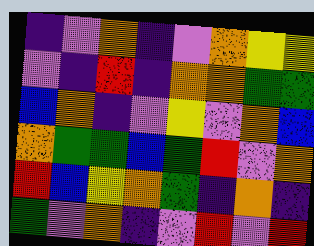[["indigo", "violet", "orange", "indigo", "violet", "orange", "yellow", "yellow"], ["violet", "indigo", "red", "indigo", "orange", "orange", "green", "green"], ["blue", "orange", "indigo", "violet", "yellow", "violet", "orange", "blue"], ["orange", "green", "green", "blue", "green", "red", "violet", "orange"], ["red", "blue", "yellow", "orange", "green", "indigo", "orange", "indigo"], ["green", "violet", "orange", "indigo", "violet", "red", "violet", "red"]]